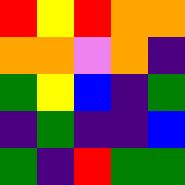[["red", "yellow", "red", "orange", "orange"], ["orange", "orange", "violet", "orange", "indigo"], ["green", "yellow", "blue", "indigo", "green"], ["indigo", "green", "indigo", "indigo", "blue"], ["green", "indigo", "red", "green", "green"]]